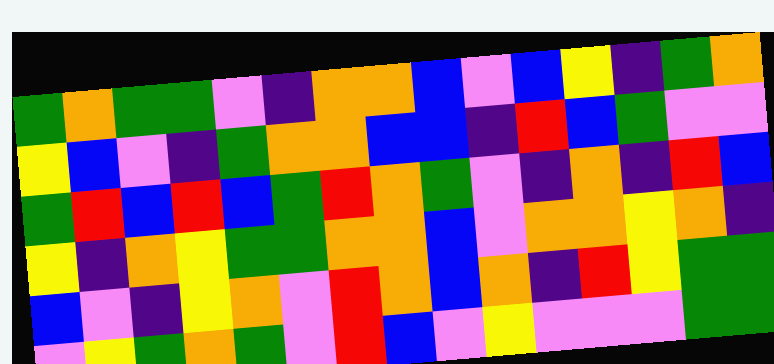[["green", "orange", "green", "green", "violet", "indigo", "orange", "orange", "blue", "violet", "blue", "yellow", "indigo", "green", "orange"], ["yellow", "blue", "violet", "indigo", "green", "orange", "orange", "blue", "blue", "indigo", "red", "blue", "green", "violet", "violet"], ["green", "red", "blue", "red", "blue", "green", "red", "orange", "green", "violet", "indigo", "orange", "indigo", "red", "blue"], ["yellow", "indigo", "orange", "yellow", "green", "green", "orange", "orange", "blue", "violet", "orange", "orange", "yellow", "orange", "indigo"], ["blue", "violet", "indigo", "yellow", "orange", "violet", "red", "orange", "blue", "orange", "indigo", "red", "yellow", "green", "green"], ["violet", "yellow", "green", "orange", "green", "violet", "red", "blue", "violet", "yellow", "violet", "violet", "violet", "green", "green"]]